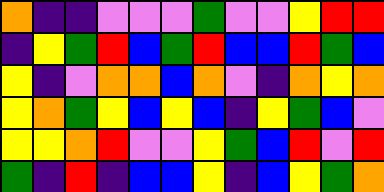[["orange", "indigo", "indigo", "violet", "violet", "violet", "green", "violet", "violet", "yellow", "red", "red"], ["indigo", "yellow", "green", "red", "blue", "green", "red", "blue", "blue", "red", "green", "blue"], ["yellow", "indigo", "violet", "orange", "orange", "blue", "orange", "violet", "indigo", "orange", "yellow", "orange"], ["yellow", "orange", "green", "yellow", "blue", "yellow", "blue", "indigo", "yellow", "green", "blue", "violet"], ["yellow", "yellow", "orange", "red", "violet", "violet", "yellow", "green", "blue", "red", "violet", "red"], ["green", "indigo", "red", "indigo", "blue", "blue", "yellow", "indigo", "blue", "yellow", "green", "orange"]]